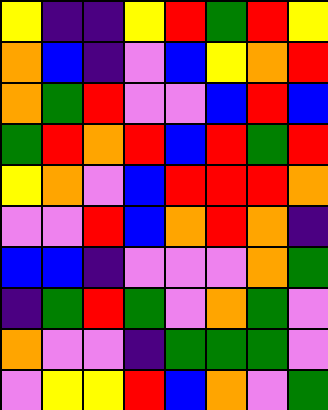[["yellow", "indigo", "indigo", "yellow", "red", "green", "red", "yellow"], ["orange", "blue", "indigo", "violet", "blue", "yellow", "orange", "red"], ["orange", "green", "red", "violet", "violet", "blue", "red", "blue"], ["green", "red", "orange", "red", "blue", "red", "green", "red"], ["yellow", "orange", "violet", "blue", "red", "red", "red", "orange"], ["violet", "violet", "red", "blue", "orange", "red", "orange", "indigo"], ["blue", "blue", "indigo", "violet", "violet", "violet", "orange", "green"], ["indigo", "green", "red", "green", "violet", "orange", "green", "violet"], ["orange", "violet", "violet", "indigo", "green", "green", "green", "violet"], ["violet", "yellow", "yellow", "red", "blue", "orange", "violet", "green"]]